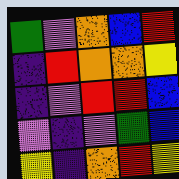[["green", "violet", "orange", "blue", "red"], ["indigo", "red", "orange", "orange", "yellow"], ["indigo", "violet", "red", "red", "blue"], ["violet", "indigo", "violet", "green", "blue"], ["yellow", "indigo", "orange", "red", "yellow"]]